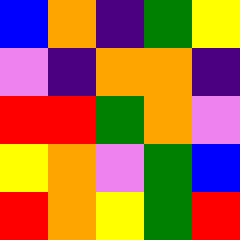[["blue", "orange", "indigo", "green", "yellow"], ["violet", "indigo", "orange", "orange", "indigo"], ["red", "red", "green", "orange", "violet"], ["yellow", "orange", "violet", "green", "blue"], ["red", "orange", "yellow", "green", "red"]]